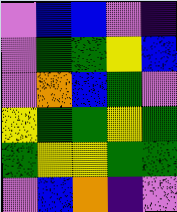[["violet", "blue", "blue", "violet", "indigo"], ["violet", "green", "green", "yellow", "blue"], ["violet", "orange", "blue", "green", "violet"], ["yellow", "green", "green", "yellow", "green"], ["green", "yellow", "yellow", "green", "green"], ["violet", "blue", "orange", "indigo", "violet"]]